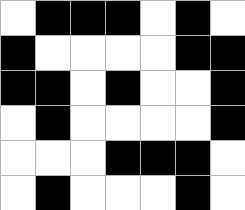[["white", "black", "black", "black", "white", "black", "white"], ["black", "white", "white", "white", "white", "black", "black"], ["black", "black", "white", "black", "white", "white", "black"], ["white", "black", "white", "white", "white", "white", "black"], ["white", "white", "white", "black", "black", "black", "white"], ["white", "black", "white", "white", "white", "black", "white"]]